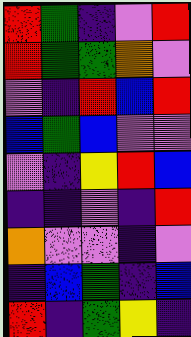[["red", "green", "indigo", "violet", "red"], ["red", "green", "green", "orange", "violet"], ["violet", "indigo", "red", "blue", "red"], ["blue", "green", "blue", "violet", "violet"], ["violet", "indigo", "yellow", "red", "blue"], ["indigo", "indigo", "violet", "indigo", "red"], ["orange", "violet", "violet", "indigo", "violet"], ["indigo", "blue", "green", "indigo", "blue"], ["red", "indigo", "green", "yellow", "indigo"]]